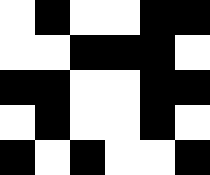[["white", "black", "white", "white", "black", "black"], ["white", "white", "black", "black", "black", "white"], ["black", "black", "white", "white", "black", "black"], ["white", "black", "white", "white", "black", "white"], ["black", "white", "black", "white", "white", "black"]]